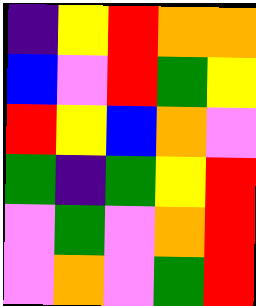[["indigo", "yellow", "red", "orange", "orange"], ["blue", "violet", "red", "green", "yellow"], ["red", "yellow", "blue", "orange", "violet"], ["green", "indigo", "green", "yellow", "red"], ["violet", "green", "violet", "orange", "red"], ["violet", "orange", "violet", "green", "red"]]